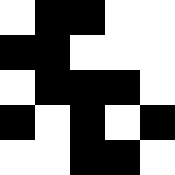[["white", "black", "black", "white", "white"], ["black", "black", "white", "white", "white"], ["white", "black", "black", "black", "white"], ["black", "white", "black", "white", "black"], ["white", "white", "black", "black", "white"]]